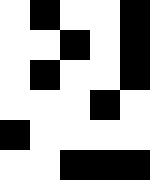[["white", "black", "white", "white", "black"], ["white", "white", "black", "white", "black"], ["white", "black", "white", "white", "black"], ["white", "white", "white", "black", "white"], ["black", "white", "white", "white", "white"], ["white", "white", "black", "black", "black"]]